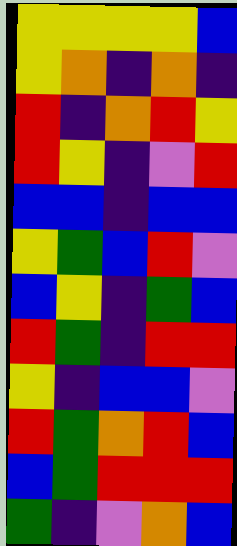[["yellow", "yellow", "yellow", "yellow", "blue"], ["yellow", "orange", "indigo", "orange", "indigo"], ["red", "indigo", "orange", "red", "yellow"], ["red", "yellow", "indigo", "violet", "red"], ["blue", "blue", "indigo", "blue", "blue"], ["yellow", "green", "blue", "red", "violet"], ["blue", "yellow", "indigo", "green", "blue"], ["red", "green", "indigo", "red", "red"], ["yellow", "indigo", "blue", "blue", "violet"], ["red", "green", "orange", "red", "blue"], ["blue", "green", "red", "red", "red"], ["green", "indigo", "violet", "orange", "blue"]]